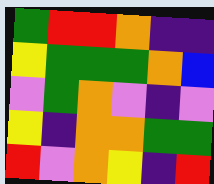[["green", "red", "red", "orange", "indigo", "indigo"], ["yellow", "green", "green", "green", "orange", "blue"], ["violet", "green", "orange", "violet", "indigo", "violet"], ["yellow", "indigo", "orange", "orange", "green", "green"], ["red", "violet", "orange", "yellow", "indigo", "red"]]